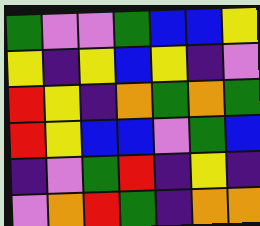[["green", "violet", "violet", "green", "blue", "blue", "yellow"], ["yellow", "indigo", "yellow", "blue", "yellow", "indigo", "violet"], ["red", "yellow", "indigo", "orange", "green", "orange", "green"], ["red", "yellow", "blue", "blue", "violet", "green", "blue"], ["indigo", "violet", "green", "red", "indigo", "yellow", "indigo"], ["violet", "orange", "red", "green", "indigo", "orange", "orange"]]